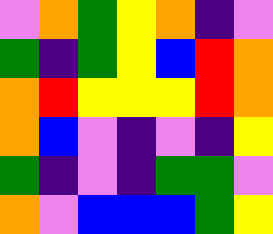[["violet", "orange", "green", "yellow", "orange", "indigo", "violet"], ["green", "indigo", "green", "yellow", "blue", "red", "orange"], ["orange", "red", "yellow", "yellow", "yellow", "red", "orange"], ["orange", "blue", "violet", "indigo", "violet", "indigo", "yellow"], ["green", "indigo", "violet", "indigo", "green", "green", "violet"], ["orange", "violet", "blue", "blue", "blue", "green", "yellow"]]